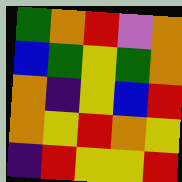[["green", "orange", "red", "violet", "orange"], ["blue", "green", "yellow", "green", "orange"], ["orange", "indigo", "yellow", "blue", "red"], ["orange", "yellow", "red", "orange", "yellow"], ["indigo", "red", "yellow", "yellow", "red"]]